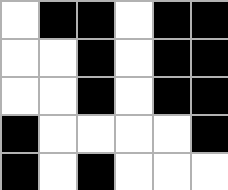[["white", "black", "black", "white", "black", "black"], ["white", "white", "black", "white", "black", "black"], ["white", "white", "black", "white", "black", "black"], ["black", "white", "white", "white", "white", "black"], ["black", "white", "black", "white", "white", "white"]]